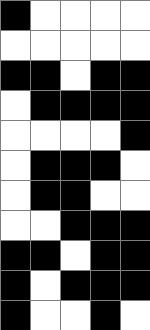[["black", "white", "white", "white", "white"], ["white", "white", "white", "white", "white"], ["black", "black", "white", "black", "black"], ["white", "black", "black", "black", "black"], ["white", "white", "white", "white", "black"], ["white", "black", "black", "black", "white"], ["white", "black", "black", "white", "white"], ["white", "white", "black", "black", "black"], ["black", "black", "white", "black", "black"], ["black", "white", "black", "black", "black"], ["black", "white", "white", "black", "white"]]